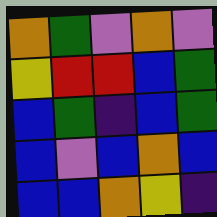[["orange", "green", "violet", "orange", "violet"], ["yellow", "red", "red", "blue", "green"], ["blue", "green", "indigo", "blue", "green"], ["blue", "violet", "blue", "orange", "blue"], ["blue", "blue", "orange", "yellow", "indigo"]]